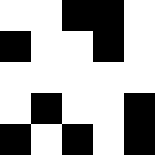[["white", "white", "black", "black", "white"], ["black", "white", "white", "black", "white"], ["white", "white", "white", "white", "white"], ["white", "black", "white", "white", "black"], ["black", "white", "black", "white", "black"]]